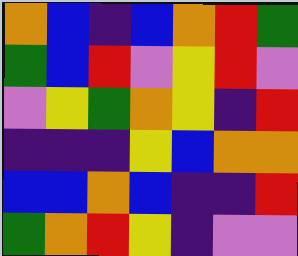[["orange", "blue", "indigo", "blue", "orange", "red", "green"], ["green", "blue", "red", "violet", "yellow", "red", "violet"], ["violet", "yellow", "green", "orange", "yellow", "indigo", "red"], ["indigo", "indigo", "indigo", "yellow", "blue", "orange", "orange"], ["blue", "blue", "orange", "blue", "indigo", "indigo", "red"], ["green", "orange", "red", "yellow", "indigo", "violet", "violet"]]